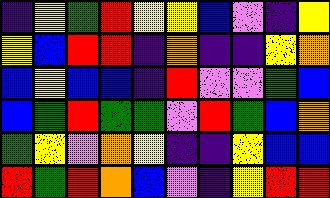[["indigo", "yellow", "green", "red", "yellow", "yellow", "blue", "violet", "indigo", "yellow"], ["yellow", "blue", "red", "red", "indigo", "orange", "indigo", "indigo", "yellow", "orange"], ["blue", "yellow", "blue", "blue", "indigo", "red", "violet", "violet", "green", "blue"], ["blue", "green", "red", "green", "green", "violet", "red", "green", "blue", "orange"], ["green", "yellow", "violet", "orange", "yellow", "indigo", "indigo", "yellow", "blue", "blue"], ["red", "green", "red", "orange", "blue", "violet", "indigo", "yellow", "red", "red"]]